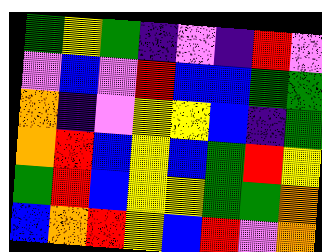[["green", "yellow", "green", "indigo", "violet", "indigo", "red", "violet"], ["violet", "blue", "violet", "red", "blue", "blue", "green", "green"], ["orange", "indigo", "violet", "yellow", "yellow", "blue", "indigo", "green"], ["orange", "red", "blue", "yellow", "blue", "green", "red", "yellow"], ["green", "red", "blue", "yellow", "yellow", "green", "green", "orange"], ["blue", "orange", "red", "yellow", "blue", "red", "violet", "orange"]]